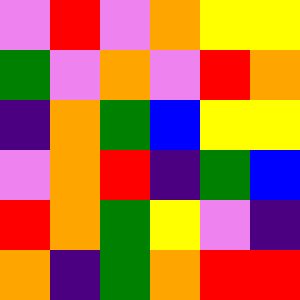[["violet", "red", "violet", "orange", "yellow", "yellow"], ["green", "violet", "orange", "violet", "red", "orange"], ["indigo", "orange", "green", "blue", "yellow", "yellow"], ["violet", "orange", "red", "indigo", "green", "blue"], ["red", "orange", "green", "yellow", "violet", "indigo"], ["orange", "indigo", "green", "orange", "red", "red"]]